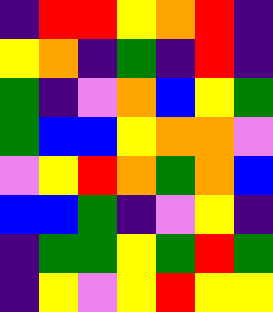[["indigo", "red", "red", "yellow", "orange", "red", "indigo"], ["yellow", "orange", "indigo", "green", "indigo", "red", "indigo"], ["green", "indigo", "violet", "orange", "blue", "yellow", "green"], ["green", "blue", "blue", "yellow", "orange", "orange", "violet"], ["violet", "yellow", "red", "orange", "green", "orange", "blue"], ["blue", "blue", "green", "indigo", "violet", "yellow", "indigo"], ["indigo", "green", "green", "yellow", "green", "red", "green"], ["indigo", "yellow", "violet", "yellow", "red", "yellow", "yellow"]]